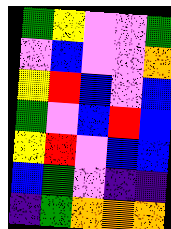[["green", "yellow", "violet", "violet", "green"], ["violet", "blue", "violet", "violet", "orange"], ["yellow", "red", "blue", "violet", "blue"], ["green", "violet", "blue", "red", "blue"], ["yellow", "red", "violet", "blue", "blue"], ["blue", "green", "violet", "indigo", "indigo"], ["indigo", "green", "orange", "orange", "orange"]]